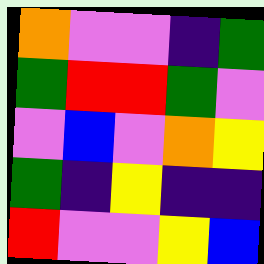[["orange", "violet", "violet", "indigo", "green"], ["green", "red", "red", "green", "violet"], ["violet", "blue", "violet", "orange", "yellow"], ["green", "indigo", "yellow", "indigo", "indigo"], ["red", "violet", "violet", "yellow", "blue"]]